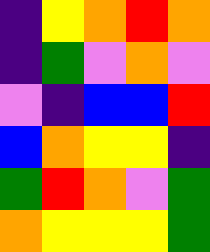[["indigo", "yellow", "orange", "red", "orange"], ["indigo", "green", "violet", "orange", "violet"], ["violet", "indigo", "blue", "blue", "red"], ["blue", "orange", "yellow", "yellow", "indigo"], ["green", "red", "orange", "violet", "green"], ["orange", "yellow", "yellow", "yellow", "green"]]